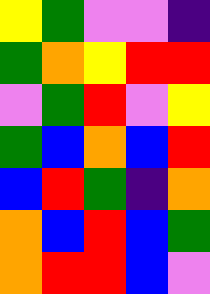[["yellow", "green", "violet", "violet", "indigo"], ["green", "orange", "yellow", "red", "red"], ["violet", "green", "red", "violet", "yellow"], ["green", "blue", "orange", "blue", "red"], ["blue", "red", "green", "indigo", "orange"], ["orange", "blue", "red", "blue", "green"], ["orange", "red", "red", "blue", "violet"]]